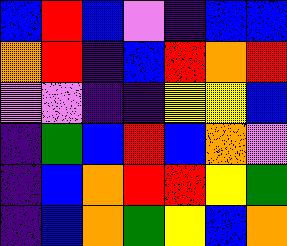[["blue", "red", "blue", "violet", "indigo", "blue", "blue"], ["orange", "red", "indigo", "blue", "red", "orange", "red"], ["violet", "violet", "indigo", "indigo", "yellow", "yellow", "blue"], ["indigo", "green", "blue", "red", "blue", "orange", "violet"], ["indigo", "blue", "orange", "red", "red", "yellow", "green"], ["indigo", "blue", "orange", "green", "yellow", "blue", "orange"]]